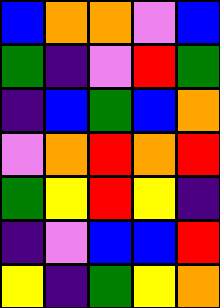[["blue", "orange", "orange", "violet", "blue"], ["green", "indigo", "violet", "red", "green"], ["indigo", "blue", "green", "blue", "orange"], ["violet", "orange", "red", "orange", "red"], ["green", "yellow", "red", "yellow", "indigo"], ["indigo", "violet", "blue", "blue", "red"], ["yellow", "indigo", "green", "yellow", "orange"]]